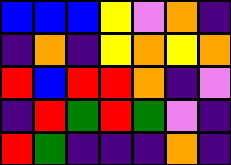[["blue", "blue", "blue", "yellow", "violet", "orange", "indigo"], ["indigo", "orange", "indigo", "yellow", "orange", "yellow", "orange"], ["red", "blue", "red", "red", "orange", "indigo", "violet"], ["indigo", "red", "green", "red", "green", "violet", "indigo"], ["red", "green", "indigo", "indigo", "indigo", "orange", "indigo"]]